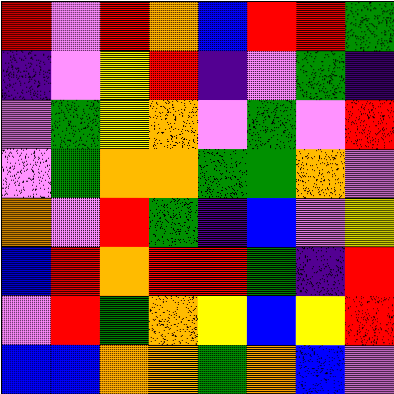[["red", "violet", "red", "orange", "blue", "red", "red", "green"], ["indigo", "violet", "yellow", "red", "indigo", "violet", "green", "indigo"], ["violet", "green", "yellow", "orange", "violet", "green", "violet", "red"], ["violet", "green", "orange", "orange", "green", "green", "orange", "violet"], ["orange", "violet", "red", "green", "indigo", "blue", "violet", "yellow"], ["blue", "red", "orange", "red", "red", "green", "indigo", "red"], ["violet", "red", "green", "orange", "yellow", "blue", "yellow", "red"], ["blue", "blue", "orange", "orange", "green", "orange", "blue", "violet"]]